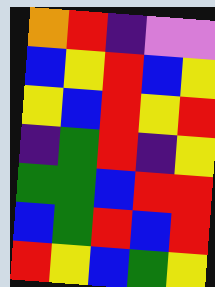[["orange", "red", "indigo", "violet", "violet"], ["blue", "yellow", "red", "blue", "yellow"], ["yellow", "blue", "red", "yellow", "red"], ["indigo", "green", "red", "indigo", "yellow"], ["green", "green", "blue", "red", "red"], ["blue", "green", "red", "blue", "red"], ["red", "yellow", "blue", "green", "yellow"]]